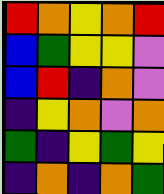[["red", "orange", "yellow", "orange", "red"], ["blue", "green", "yellow", "yellow", "violet"], ["blue", "red", "indigo", "orange", "violet"], ["indigo", "yellow", "orange", "violet", "orange"], ["green", "indigo", "yellow", "green", "yellow"], ["indigo", "orange", "indigo", "orange", "green"]]